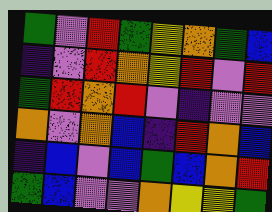[["green", "violet", "red", "green", "yellow", "orange", "green", "blue"], ["indigo", "violet", "red", "orange", "yellow", "red", "violet", "red"], ["green", "red", "orange", "red", "violet", "indigo", "violet", "violet"], ["orange", "violet", "orange", "blue", "indigo", "red", "orange", "blue"], ["indigo", "blue", "violet", "blue", "green", "blue", "orange", "red"], ["green", "blue", "violet", "violet", "orange", "yellow", "yellow", "green"]]